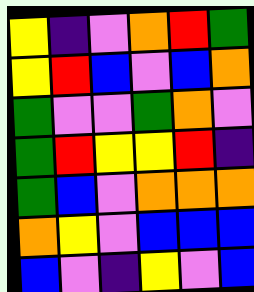[["yellow", "indigo", "violet", "orange", "red", "green"], ["yellow", "red", "blue", "violet", "blue", "orange"], ["green", "violet", "violet", "green", "orange", "violet"], ["green", "red", "yellow", "yellow", "red", "indigo"], ["green", "blue", "violet", "orange", "orange", "orange"], ["orange", "yellow", "violet", "blue", "blue", "blue"], ["blue", "violet", "indigo", "yellow", "violet", "blue"]]